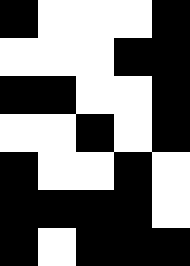[["black", "white", "white", "white", "black"], ["white", "white", "white", "black", "black"], ["black", "black", "white", "white", "black"], ["white", "white", "black", "white", "black"], ["black", "white", "white", "black", "white"], ["black", "black", "black", "black", "white"], ["black", "white", "black", "black", "black"]]